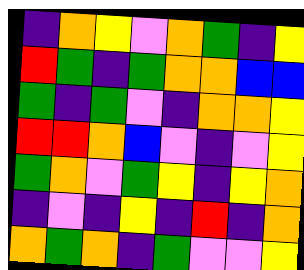[["indigo", "orange", "yellow", "violet", "orange", "green", "indigo", "yellow"], ["red", "green", "indigo", "green", "orange", "orange", "blue", "blue"], ["green", "indigo", "green", "violet", "indigo", "orange", "orange", "yellow"], ["red", "red", "orange", "blue", "violet", "indigo", "violet", "yellow"], ["green", "orange", "violet", "green", "yellow", "indigo", "yellow", "orange"], ["indigo", "violet", "indigo", "yellow", "indigo", "red", "indigo", "orange"], ["orange", "green", "orange", "indigo", "green", "violet", "violet", "yellow"]]